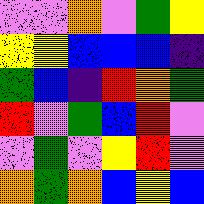[["violet", "violet", "orange", "violet", "green", "yellow"], ["yellow", "yellow", "blue", "blue", "blue", "indigo"], ["green", "blue", "indigo", "red", "orange", "green"], ["red", "violet", "green", "blue", "red", "violet"], ["violet", "green", "violet", "yellow", "red", "violet"], ["orange", "green", "orange", "blue", "yellow", "blue"]]